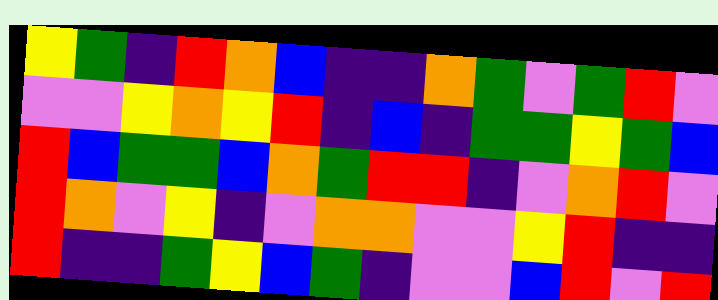[["yellow", "green", "indigo", "red", "orange", "blue", "indigo", "indigo", "orange", "green", "violet", "green", "red", "violet"], ["violet", "violet", "yellow", "orange", "yellow", "red", "indigo", "blue", "indigo", "green", "green", "yellow", "green", "blue"], ["red", "blue", "green", "green", "blue", "orange", "green", "red", "red", "indigo", "violet", "orange", "red", "violet"], ["red", "orange", "violet", "yellow", "indigo", "violet", "orange", "orange", "violet", "violet", "yellow", "red", "indigo", "indigo"], ["red", "indigo", "indigo", "green", "yellow", "blue", "green", "indigo", "violet", "violet", "blue", "red", "violet", "red"]]